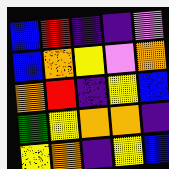[["blue", "red", "indigo", "indigo", "violet"], ["blue", "orange", "yellow", "violet", "orange"], ["orange", "red", "indigo", "yellow", "blue"], ["green", "yellow", "orange", "orange", "indigo"], ["yellow", "orange", "indigo", "yellow", "blue"]]